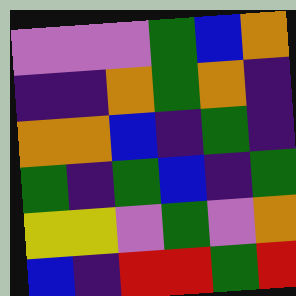[["violet", "violet", "violet", "green", "blue", "orange"], ["indigo", "indigo", "orange", "green", "orange", "indigo"], ["orange", "orange", "blue", "indigo", "green", "indigo"], ["green", "indigo", "green", "blue", "indigo", "green"], ["yellow", "yellow", "violet", "green", "violet", "orange"], ["blue", "indigo", "red", "red", "green", "red"]]